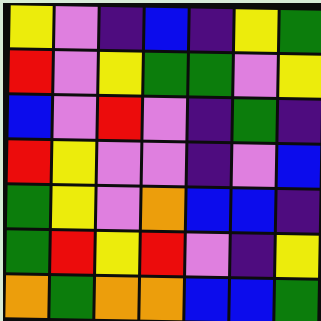[["yellow", "violet", "indigo", "blue", "indigo", "yellow", "green"], ["red", "violet", "yellow", "green", "green", "violet", "yellow"], ["blue", "violet", "red", "violet", "indigo", "green", "indigo"], ["red", "yellow", "violet", "violet", "indigo", "violet", "blue"], ["green", "yellow", "violet", "orange", "blue", "blue", "indigo"], ["green", "red", "yellow", "red", "violet", "indigo", "yellow"], ["orange", "green", "orange", "orange", "blue", "blue", "green"]]